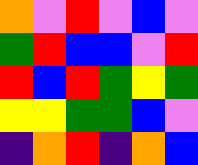[["orange", "violet", "red", "violet", "blue", "violet"], ["green", "red", "blue", "blue", "violet", "red"], ["red", "blue", "red", "green", "yellow", "green"], ["yellow", "yellow", "green", "green", "blue", "violet"], ["indigo", "orange", "red", "indigo", "orange", "blue"]]